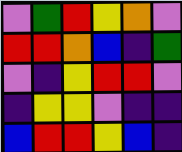[["violet", "green", "red", "yellow", "orange", "violet"], ["red", "red", "orange", "blue", "indigo", "green"], ["violet", "indigo", "yellow", "red", "red", "violet"], ["indigo", "yellow", "yellow", "violet", "indigo", "indigo"], ["blue", "red", "red", "yellow", "blue", "indigo"]]